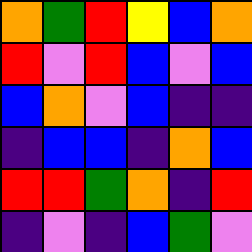[["orange", "green", "red", "yellow", "blue", "orange"], ["red", "violet", "red", "blue", "violet", "blue"], ["blue", "orange", "violet", "blue", "indigo", "indigo"], ["indigo", "blue", "blue", "indigo", "orange", "blue"], ["red", "red", "green", "orange", "indigo", "red"], ["indigo", "violet", "indigo", "blue", "green", "violet"]]